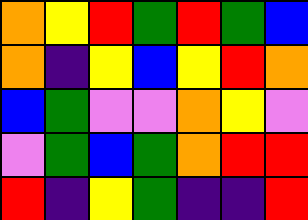[["orange", "yellow", "red", "green", "red", "green", "blue"], ["orange", "indigo", "yellow", "blue", "yellow", "red", "orange"], ["blue", "green", "violet", "violet", "orange", "yellow", "violet"], ["violet", "green", "blue", "green", "orange", "red", "red"], ["red", "indigo", "yellow", "green", "indigo", "indigo", "red"]]